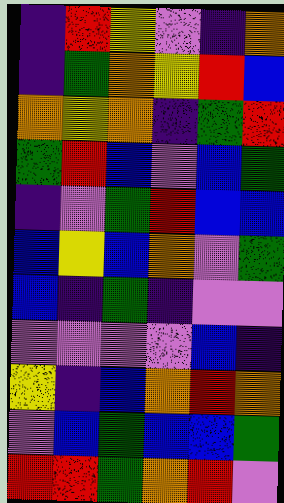[["indigo", "red", "yellow", "violet", "indigo", "orange"], ["indigo", "green", "orange", "yellow", "red", "blue"], ["orange", "yellow", "orange", "indigo", "green", "red"], ["green", "red", "blue", "violet", "blue", "green"], ["indigo", "violet", "green", "red", "blue", "blue"], ["blue", "yellow", "blue", "orange", "violet", "green"], ["blue", "indigo", "green", "indigo", "violet", "violet"], ["violet", "violet", "violet", "violet", "blue", "indigo"], ["yellow", "indigo", "blue", "orange", "red", "orange"], ["violet", "blue", "green", "blue", "blue", "green"], ["red", "red", "green", "orange", "red", "violet"]]